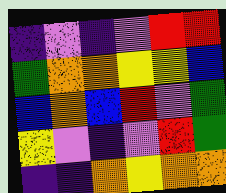[["indigo", "violet", "indigo", "violet", "red", "red"], ["green", "orange", "orange", "yellow", "yellow", "blue"], ["blue", "orange", "blue", "red", "violet", "green"], ["yellow", "violet", "indigo", "violet", "red", "green"], ["indigo", "indigo", "orange", "yellow", "orange", "orange"]]